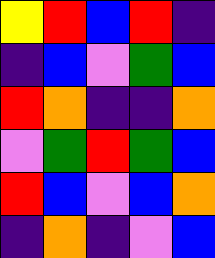[["yellow", "red", "blue", "red", "indigo"], ["indigo", "blue", "violet", "green", "blue"], ["red", "orange", "indigo", "indigo", "orange"], ["violet", "green", "red", "green", "blue"], ["red", "blue", "violet", "blue", "orange"], ["indigo", "orange", "indigo", "violet", "blue"]]